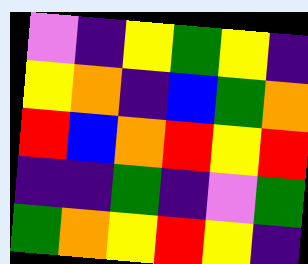[["violet", "indigo", "yellow", "green", "yellow", "indigo"], ["yellow", "orange", "indigo", "blue", "green", "orange"], ["red", "blue", "orange", "red", "yellow", "red"], ["indigo", "indigo", "green", "indigo", "violet", "green"], ["green", "orange", "yellow", "red", "yellow", "indigo"]]